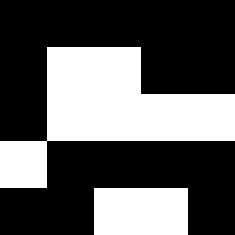[["black", "black", "black", "black", "black"], ["black", "white", "white", "black", "black"], ["black", "white", "white", "white", "white"], ["white", "black", "black", "black", "black"], ["black", "black", "white", "white", "black"]]